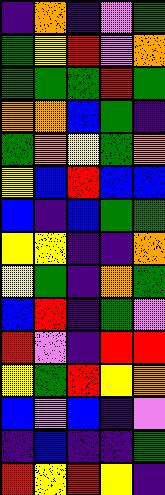[["indigo", "orange", "indigo", "violet", "green"], ["green", "yellow", "red", "violet", "orange"], ["green", "green", "green", "red", "green"], ["orange", "orange", "blue", "green", "indigo"], ["green", "orange", "yellow", "green", "orange"], ["yellow", "blue", "red", "blue", "blue"], ["blue", "indigo", "blue", "green", "green"], ["yellow", "yellow", "indigo", "indigo", "orange"], ["yellow", "green", "indigo", "orange", "green"], ["blue", "red", "indigo", "green", "violet"], ["red", "violet", "indigo", "red", "red"], ["yellow", "green", "red", "yellow", "orange"], ["blue", "violet", "blue", "indigo", "violet"], ["indigo", "blue", "indigo", "indigo", "green"], ["red", "yellow", "red", "yellow", "indigo"]]